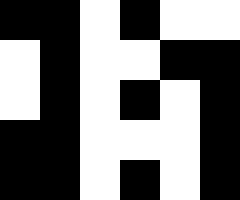[["black", "black", "white", "black", "white", "white"], ["white", "black", "white", "white", "black", "black"], ["white", "black", "white", "black", "white", "black"], ["black", "black", "white", "white", "white", "black"], ["black", "black", "white", "black", "white", "black"]]